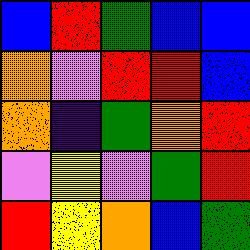[["blue", "red", "green", "blue", "blue"], ["orange", "violet", "red", "red", "blue"], ["orange", "indigo", "green", "orange", "red"], ["violet", "yellow", "violet", "green", "red"], ["red", "yellow", "orange", "blue", "green"]]